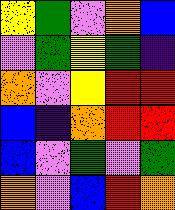[["yellow", "green", "violet", "orange", "blue"], ["violet", "green", "yellow", "green", "indigo"], ["orange", "violet", "yellow", "red", "red"], ["blue", "indigo", "orange", "red", "red"], ["blue", "violet", "green", "violet", "green"], ["orange", "violet", "blue", "red", "orange"]]